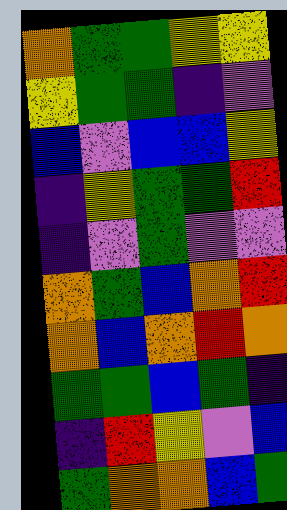[["orange", "green", "green", "yellow", "yellow"], ["yellow", "green", "green", "indigo", "violet"], ["blue", "violet", "blue", "blue", "yellow"], ["indigo", "yellow", "green", "green", "red"], ["indigo", "violet", "green", "violet", "violet"], ["orange", "green", "blue", "orange", "red"], ["orange", "blue", "orange", "red", "orange"], ["green", "green", "blue", "green", "indigo"], ["indigo", "red", "yellow", "violet", "blue"], ["green", "orange", "orange", "blue", "green"]]